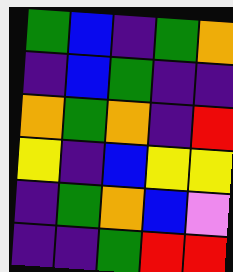[["green", "blue", "indigo", "green", "orange"], ["indigo", "blue", "green", "indigo", "indigo"], ["orange", "green", "orange", "indigo", "red"], ["yellow", "indigo", "blue", "yellow", "yellow"], ["indigo", "green", "orange", "blue", "violet"], ["indigo", "indigo", "green", "red", "red"]]